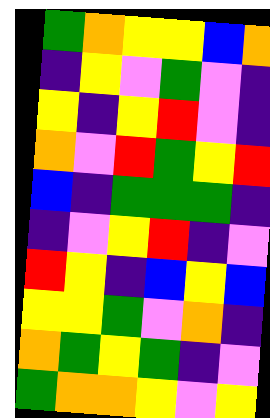[["green", "orange", "yellow", "yellow", "blue", "orange"], ["indigo", "yellow", "violet", "green", "violet", "indigo"], ["yellow", "indigo", "yellow", "red", "violet", "indigo"], ["orange", "violet", "red", "green", "yellow", "red"], ["blue", "indigo", "green", "green", "green", "indigo"], ["indigo", "violet", "yellow", "red", "indigo", "violet"], ["red", "yellow", "indigo", "blue", "yellow", "blue"], ["yellow", "yellow", "green", "violet", "orange", "indigo"], ["orange", "green", "yellow", "green", "indigo", "violet"], ["green", "orange", "orange", "yellow", "violet", "yellow"]]